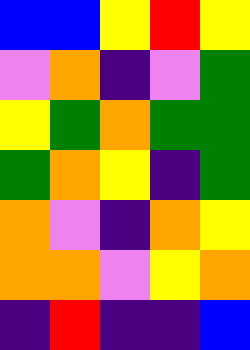[["blue", "blue", "yellow", "red", "yellow"], ["violet", "orange", "indigo", "violet", "green"], ["yellow", "green", "orange", "green", "green"], ["green", "orange", "yellow", "indigo", "green"], ["orange", "violet", "indigo", "orange", "yellow"], ["orange", "orange", "violet", "yellow", "orange"], ["indigo", "red", "indigo", "indigo", "blue"]]